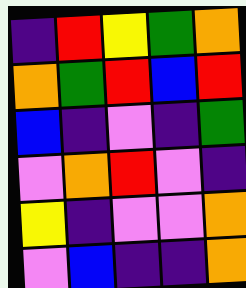[["indigo", "red", "yellow", "green", "orange"], ["orange", "green", "red", "blue", "red"], ["blue", "indigo", "violet", "indigo", "green"], ["violet", "orange", "red", "violet", "indigo"], ["yellow", "indigo", "violet", "violet", "orange"], ["violet", "blue", "indigo", "indigo", "orange"]]